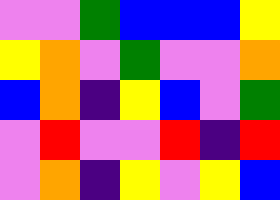[["violet", "violet", "green", "blue", "blue", "blue", "yellow"], ["yellow", "orange", "violet", "green", "violet", "violet", "orange"], ["blue", "orange", "indigo", "yellow", "blue", "violet", "green"], ["violet", "red", "violet", "violet", "red", "indigo", "red"], ["violet", "orange", "indigo", "yellow", "violet", "yellow", "blue"]]